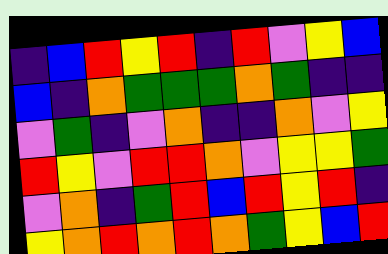[["indigo", "blue", "red", "yellow", "red", "indigo", "red", "violet", "yellow", "blue"], ["blue", "indigo", "orange", "green", "green", "green", "orange", "green", "indigo", "indigo"], ["violet", "green", "indigo", "violet", "orange", "indigo", "indigo", "orange", "violet", "yellow"], ["red", "yellow", "violet", "red", "red", "orange", "violet", "yellow", "yellow", "green"], ["violet", "orange", "indigo", "green", "red", "blue", "red", "yellow", "red", "indigo"], ["yellow", "orange", "red", "orange", "red", "orange", "green", "yellow", "blue", "red"]]